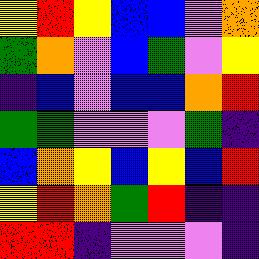[["yellow", "red", "yellow", "blue", "blue", "violet", "orange"], ["green", "orange", "violet", "blue", "green", "violet", "yellow"], ["indigo", "blue", "violet", "blue", "blue", "orange", "red"], ["green", "green", "violet", "violet", "violet", "green", "indigo"], ["blue", "orange", "yellow", "blue", "yellow", "blue", "red"], ["yellow", "red", "orange", "green", "red", "indigo", "indigo"], ["red", "red", "indigo", "violet", "violet", "violet", "indigo"]]